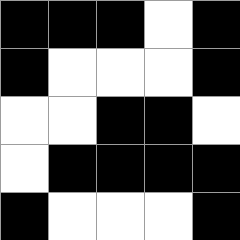[["black", "black", "black", "white", "black"], ["black", "white", "white", "white", "black"], ["white", "white", "black", "black", "white"], ["white", "black", "black", "black", "black"], ["black", "white", "white", "white", "black"]]